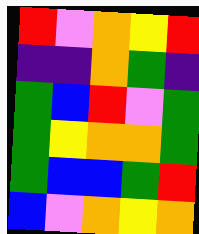[["red", "violet", "orange", "yellow", "red"], ["indigo", "indigo", "orange", "green", "indigo"], ["green", "blue", "red", "violet", "green"], ["green", "yellow", "orange", "orange", "green"], ["green", "blue", "blue", "green", "red"], ["blue", "violet", "orange", "yellow", "orange"]]